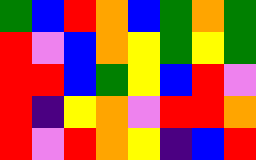[["green", "blue", "red", "orange", "blue", "green", "orange", "green"], ["red", "violet", "blue", "orange", "yellow", "green", "yellow", "green"], ["red", "red", "blue", "green", "yellow", "blue", "red", "violet"], ["red", "indigo", "yellow", "orange", "violet", "red", "red", "orange"], ["red", "violet", "red", "orange", "yellow", "indigo", "blue", "red"]]